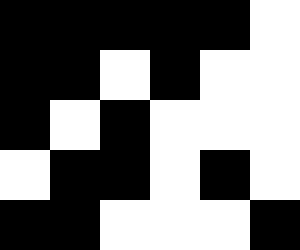[["black", "black", "black", "black", "black", "white"], ["black", "black", "white", "black", "white", "white"], ["black", "white", "black", "white", "white", "white"], ["white", "black", "black", "white", "black", "white"], ["black", "black", "white", "white", "white", "black"]]